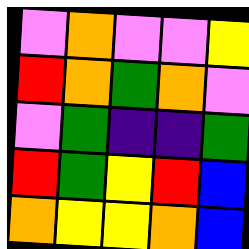[["violet", "orange", "violet", "violet", "yellow"], ["red", "orange", "green", "orange", "violet"], ["violet", "green", "indigo", "indigo", "green"], ["red", "green", "yellow", "red", "blue"], ["orange", "yellow", "yellow", "orange", "blue"]]